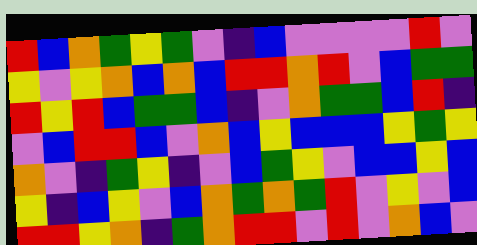[["red", "blue", "orange", "green", "yellow", "green", "violet", "indigo", "blue", "violet", "violet", "violet", "violet", "red", "violet"], ["yellow", "violet", "yellow", "orange", "blue", "orange", "blue", "red", "red", "orange", "red", "violet", "blue", "green", "green"], ["red", "yellow", "red", "blue", "green", "green", "blue", "indigo", "violet", "orange", "green", "green", "blue", "red", "indigo"], ["violet", "blue", "red", "red", "blue", "violet", "orange", "blue", "yellow", "blue", "blue", "blue", "yellow", "green", "yellow"], ["orange", "violet", "indigo", "green", "yellow", "indigo", "violet", "blue", "green", "yellow", "violet", "blue", "blue", "yellow", "blue"], ["yellow", "indigo", "blue", "yellow", "violet", "blue", "orange", "green", "orange", "green", "red", "violet", "yellow", "violet", "blue"], ["red", "red", "yellow", "orange", "indigo", "green", "orange", "red", "red", "violet", "red", "violet", "orange", "blue", "violet"]]